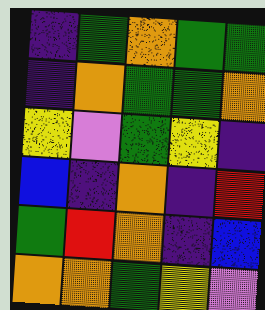[["indigo", "green", "orange", "green", "green"], ["indigo", "orange", "green", "green", "orange"], ["yellow", "violet", "green", "yellow", "indigo"], ["blue", "indigo", "orange", "indigo", "red"], ["green", "red", "orange", "indigo", "blue"], ["orange", "orange", "green", "yellow", "violet"]]